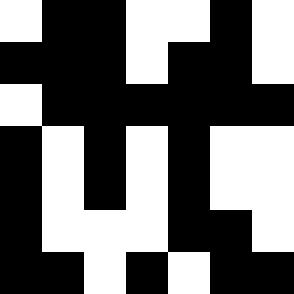[["white", "black", "black", "white", "white", "black", "white"], ["black", "black", "black", "white", "black", "black", "white"], ["white", "black", "black", "black", "black", "black", "black"], ["black", "white", "black", "white", "black", "white", "white"], ["black", "white", "black", "white", "black", "white", "white"], ["black", "white", "white", "white", "black", "black", "white"], ["black", "black", "white", "black", "white", "black", "black"]]